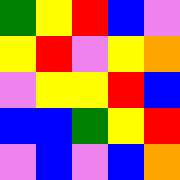[["green", "yellow", "red", "blue", "violet"], ["yellow", "red", "violet", "yellow", "orange"], ["violet", "yellow", "yellow", "red", "blue"], ["blue", "blue", "green", "yellow", "red"], ["violet", "blue", "violet", "blue", "orange"]]